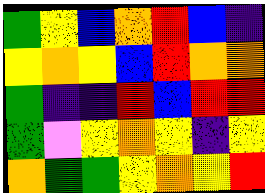[["green", "yellow", "blue", "orange", "red", "blue", "indigo"], ["yellow", "orange", "yellow", "blue", "red", "orange", "orange"], ["green", "indigo", "indigo", "red", "blue", "red", "red"], ["green", "violet", "yellow", "orange", "yellow", "indigo", "yellow"], ["orange", "green", "green", "yellow", "orange", "yellow", "red"]]